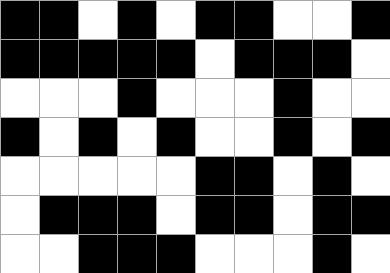[["black", "black", "white", "black", "white", "black", "black", "white", "white", "black"], ["black", "black", "black", "black", "black", "white", "black", "black", "black", "white"], ["white", "white", "white", "black", "white", "white", "white", "black", "white", "white"], ["black", "white", "black", "white", "black", "white", "white", "black", "white", "black"], ["white", "white", "white", "white", "white", "black", "black", "white", "black", "white"], ["white", "black", "black", "black", "white", "black", "black", "white", "black", "black"], ["white", "white", "black", "black", "black", "white", "white", "white", "black", "white"]]